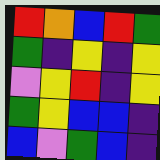[["red", "orange", "blue", "red", "green"], ["green", "indigo", "yellow", "indigo", "yellow"], ["violet", "yellow", "red", "indigo", "yellow"], ["green", "yellow", "blue", "blue", "indigo"], ["blue", "violet", "green", "blue", "indigo"]]